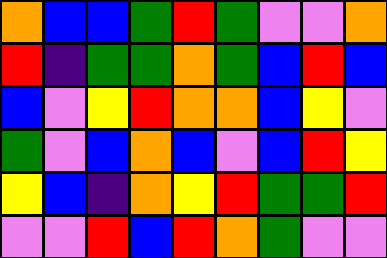[["orange", "blue", "blue", "green", "red", "green", "violet", "violet", "orange"], ["red", "indigo", "green", "green", "orange", "green", "blue", "red", "blue"], ["blue", "violet", "yellow", "red", "orange", "orange", "blue", "yellow", "violet"], ["green", "violet", "blue", "orange", "blue", "violet", "blue", "red", "yellow"], ["yellow", "blue", "indigo", "orange", "yellow", "red", "green", "green", "red"], ["violet", "violet", "red", "blue", "red", "orange", "green", "violet", "violet"]]